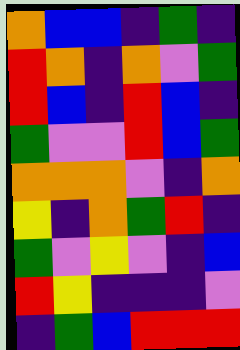[["orange", "blue", "blue", "indigo", "green", "indigo"], ["red", "orange", "indigo", "orange", "violet", "green"], ["red", "blue", "indigo", "red", "blue", "indigo"], ["green", "violet", "violet", "red", "blue", "green"], ["orange", "orange", "orange", "violet", "indigo", "orange"], ["yellow", "indigo", "orange", "green", "red", "indigo"], ["green", "violet", "yellow", "violet", "indigo", "blue"], ["red", "yellow", "indigo", "indigo", "indigo", "violet"], ["indigo", "green", "blue", "red", "red", "red"]]